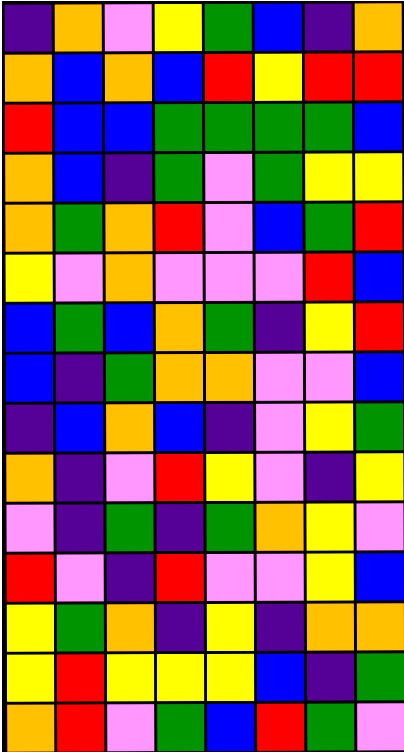[["indigo", "orange", "violet", "yellow", "green", "blue", "indigo", "orange"], ["orange", "blue", "orange", "blue", "red", "yellow", "red", "red"], ["red", "blue", "blue", "green", "green", "green", "green", "blue"], ["orange", "blue", "indigo", "green", "violet", "green", "yellow", "yellow"], ["orange", "green", "orange", "red", "violet", "blue", "green", "red"], ["yellow", "violet", "orange", "violet", "violet", "violet", "red", "blue"], ["blue", "green", "blue", "orange", "green", "indigo", "yellow", "red"], ["blue", "indigo", "green", "orange", "orange", "violet", "violet", "blue"], ["indigo", "blue", "orange", "blue", "indigo", "violet", "yellow", "green"], ["orange", "indigo", "violet", "red", "yellow", "violet", "indigo", "yellow"], ["violet", "indigo", "green", "indigo", "green", "orange", "yellow", "violet"], ["red", "violet", "indigo", "red", "violet", "violet", "yellow", "blue"], ["yellow", "green", "orange", "indigo", "yellow", "indigo", "orange", "orange"], ["yellow", "red", "yellow", "yellow", "yellow", "blue", "indigo", "green"], ["orange", "red", "violet", "green", "blue", "red", "green", "violet"]]